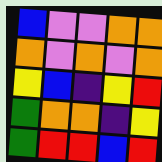[["blue", "violet", "violet", "orange", "orange"], ["orange", "violet", "orange", "violet", "orange"], ["yellow", "blue", "indigo", "yellow", "red"], ["green", "orange", "orange", "indigo", "yellow"], ["green", "red", "red", "blue", "red"]]